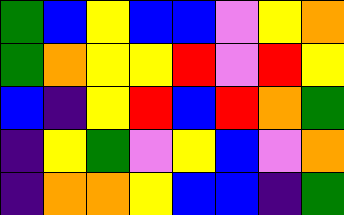[["green", "blue", "yellow", "blue", "blue", "violet", "yellow", "orange"], ["green", "orange", "yellow", "yellow", "red", "violet", "red", "yellow"], ["blue", "indigo", "yellow", "red", "blue", "red", "orange", "green"], ["indigo", "yellow", "green", "violet", "yellow", "blue", "violet", "orange"], ["indigo", "orange", "orange", "yellow", "blue", "blue", "indigo", "green"]]